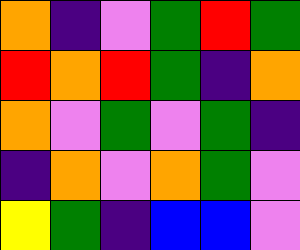[["orange", "indigo", "violet", "green", "red", "green"], ["red", "orange", "red", "green", "indigo", "orange"], ["orange", "violet", "green", "violet", "green", "indigo"], ["indigo", "orange", "violet", "orange", "green", "violet"], ["yellow", "green", "indigo", "blue", "blue", "violet"]]